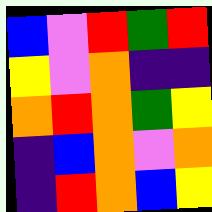[["blue", "violet", "red", "green", "red"], ["yellow", "violet", "orange", "indigo", "indigo"], ["orange", "red", "orange", "green", "yellow"], ["indigo", "blue", "orange", "violet", "orange"], ["indigo", "red", "orange", "blue", "yellow"]]